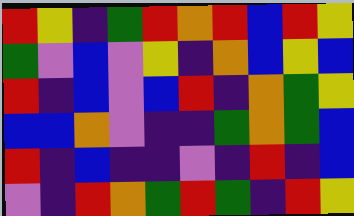[["red", "yellow", "indigo", "green", "red", "orange", "red", "blue", "red", "yellow"], ["green", "violet", "blue", "violet", "yellow", "indigo", "orange", "blue", "yellow", "blue"], ["red", "indigo", "blue", "violet", "blue", "red", "indigo", "orange", "green", "yellow"], ["blue", "blue", "orange", "violet", "indigo", "indigo", "green", "orange", "green", "blue"], ["red", "indigo", "blue", "indigo", "indigo", "violet", "indigo", "red", "indigo", "blue"], ["violet", "indigo", "red", "orange", "green", "red", "green", "indigo", "red", "yellow"]]